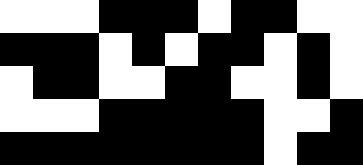[["white", "white", "white", "black", "black", "black", "white", "black", "black", "white", "white"], ["black", "black", "black", "white", "black", "white", "black", "black", "white", "black", "white"], ["white", "black", "black", "white", "white", "black", "black", "white", "white", "black", "white"], ["white", "white", "white", "black", "black", "black", "black", "black", "white", "white", "black"], ["black", "black", "black", "black", "black", "black", "black", "black", "white", "black", "black"]]